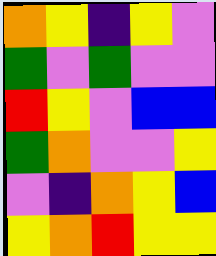[["orange", "yellow", "indigo", "yellow", "violet"], ["green", "violet", "green", "violet", "violet"], ["red", "yellow", "violet", "blue", "blue"], ["green", "orange", "violet", "violet", "yellow"], ["violet", "indigo", "orange", "yellow", "blue"], ["yellow", "orange", "red", "yellow", "yellow"]]